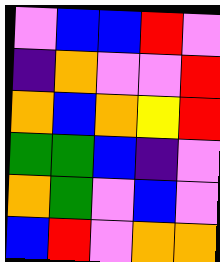[["violet", "blue", "blue", "red", "violet"], ["indigo", "orange", "violet", "violet", "red"], ["orange", "blue", "orange", "yellow", "red"], ["green", "green", "blue", "indigo", "violet"], ["orange", "green", "violet", "blue", "violet"], ["blue", "red", "violet", "orange", "orange"]]